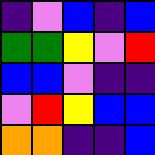[["indigo", "violet", "blue", "indigo", "blue"], ["green", "green", "yellow", "violet", "red"], ["blue", "blue", "violet", "indigo", "indigo"], ["violet", "red", "yellow", "blue", "blue"], ["orange", "orange", "indigo", "indigo", "blue"]]